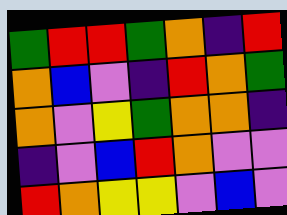[["green", "red", "red", "green", "orange", "indigo", "red"], ["orange", "blue", "violet", "indigo", "red", "orange", "green"], ["orange", "violet", "yellow", "green", "orange", "orange", "indigo"], ["indigo", "violet", "blue", "red", "orange", "violet", "violet"], ["red", "orange", "yellow", "yellow", "violet", "blue", "violet"]]